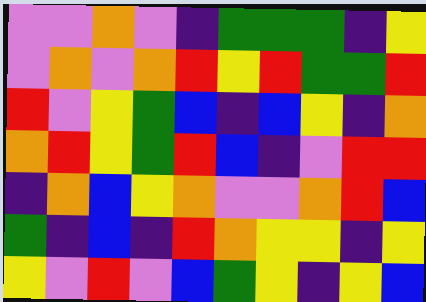[["violet", "violet", "orange", "violet", "indigo", "green", "green", "green", "indigo", "yellow"], ["violet", "orange", "violet", "orange", "red", "yellow", "red", "green", "green", "red"], ["red", "violet", "yellow", "green", "blue", "indigo", "blue", "yellow", "indigo", "orange"], ["orange", "red", "yellow", "green", "red", "blue", "indigo", "violet", "red", "red"], ["indigo", "orange", "blue", "yellow", "orange", "violet", "violet", "orange", "red", "blue"], ["green", "indigo", "blue", "indigo", "red", "orange", "yellow", "yellow", "indigo", "yellow"], ["yellow", "violet", "red", "violet", "blue", "green", "yellow", "indigo", "yellow", "blue"]]